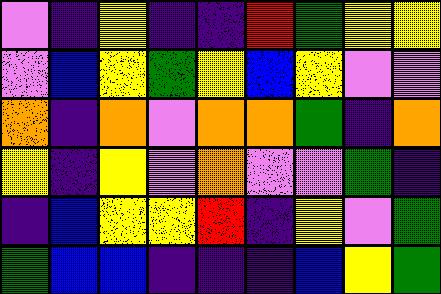[["violet", "indigo", "yellow", "indigo", "indigo", "red", "green", "yellow", "yellow"], ["violet", "blue", "yellow", "green", "yellow", "blue", "yellow", "violet", "violet"], ["orange", "indigo", "orange", "violet", "orange", "orange", "green", "indigo", "orange"], ["yellow", "indigo", "yellow", "violet", "orange", "violet", "violet", "green", "indigo"], ["indigo", "blue", "yellow", "yellow", "red", "indigo", "yellow", "violet", "green"], ["green", "blue", "blue", "indigo", "indigo", "indigo", "blue", "yellow", "green"]]